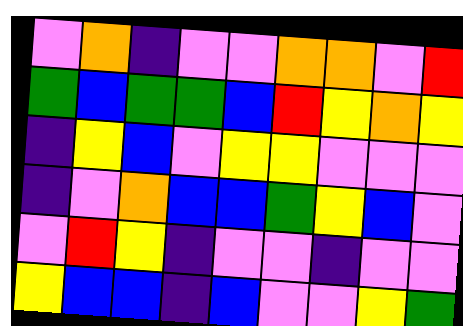[["violet", "orange", "indigo", "violet", "violet", "orange", "orange", "violet", "red"], ["green", "blue", "green", "green", "blue", "red", "yellow", "orange", "yellow"], ["indigo", "yellow", "blue", "violet", "yellow", "yellow", "violet", "violet", "violet"], ["indigo", "violet", "orange", "blue", "blue", "green", "yellow", "blue", "violet"], ["violet", "red", "yellow", "indigo", "violet", "violet", "indigo", "violet", "violet"], ["yellow", "blue", "blue", "indigo", "blue", "violet", "violet", "yellow", "green"]]